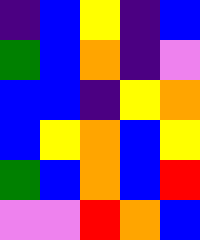[["indigo", "blue", "yellow", "indigo", "blue"], ["green", "blue", "orange", "indigo", "violet"], ["blue", "blue", "indigo", "yellow", "orange"], ["blue", "yellow", "orange", "blue", "yellow"], ["green", "blue", "orange", "blue", "red"], ["violet", "violet", "red", "orange", "blue"]]